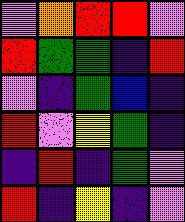[["violet", "orange", "red", "red", "violet"], ["red", "green", "green", "indigo", "red"], ["violet", "indigo", "green", "blue", "indigo"], ["red", "violet", "yellow", "green", "indigo"], ["indigo", "red", "indigo", "green", "violet"], ["red", "indigo", "yellow", "indigo", "violet"]]